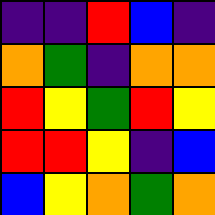[["indigo", "indigo", "red", "blue", "indigo"], ["orange", "green", "indigo", "orange", "orange"], ["red", "yellow", "green", "red", "yellow"], ["red", "red", "yellow", "indigo", "blue"], ["blue", "yellow", "orange", "green", "orange"]]